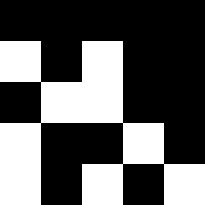[["black", "black", "black", "black", "black"], ["white", "black", "white", "black", "black"], ["black", "white", "white", "black", "black"], ["white", "black", "black", "white", "black"], ["white", "black", "white", "black", "white"]]